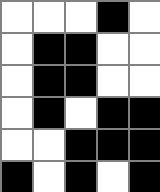[["white", "white", "white", "black", "white"], ["white", "black", "black", "white", "white"], ["white", "black", "black", "white", "white"], ["white", "black", "white", "black", "black"], ["white", "white", "black", "black", "black"], ["black", "white", "black", "white", "black"]]